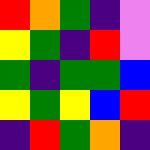[["red", "orange", "green", "indigo", "violet"], ["yellow", "green", "indigo", "red", "violet"], ["green", "indigo", "green", "green", "blue"], ["yellow", "green", "yellow", "blue", "red"], ["indigo", "red", "green", "orange", "indigo"]]